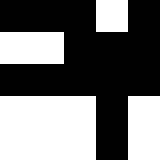[["black", "black", "black", "white", "black"], ["white", "white", "black", "black", "black"], ["black", "black", "black", "black", "black"], ["white", "white", "white", "black", "white"], ["white", "white", "white", "black", "white"]]